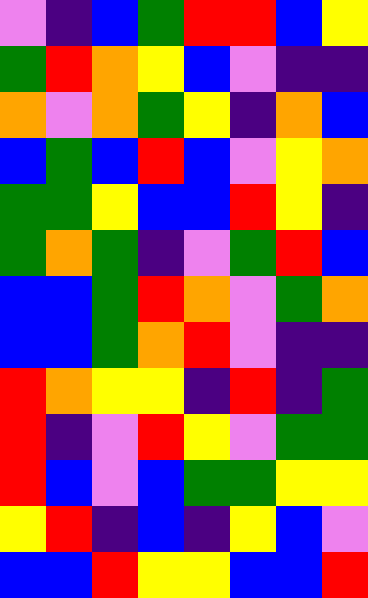[["violet", "indigo", "blue", "green", "red", "red", "blue", "yellow"], ["green", "red", "orange", "yellow", "blue", "violet", "indigo", "indigo"], ["orange", "violet", "orange", "green", "yellow", "indigo", "orange", "blue"], ["blue", "green", "blue", "red", "blue", "violet", "yellow", "orange"], ["green", "green", "yellow", "blue", "blue", "red", "yellow", "indigo"], ["green", "orange", "green", "indigo", "violet", "green", "red", "blue"], ["blue", "blue", "green", "red", "orange", "violet", "green", "orange"], ["blue", "blue", "green", "orange", "red", "violet", "indigo", "indigo"], ["red", "orange", "yellow", "yellow", "indigo", "red", "indigo", "green"], ["red", "indigo", "violet", "red", "yellow", "violet", "green", "green"], ["red", "blue", "violet", "blue", "green", "green", "yellow", "yellow"], ["yellow", "red", "indigo", "blue", "indigo", "yellow", "blue", "violet"], ["blue", "blue", "red", "yellow", "yellow", "blue", "blue", "red"]]